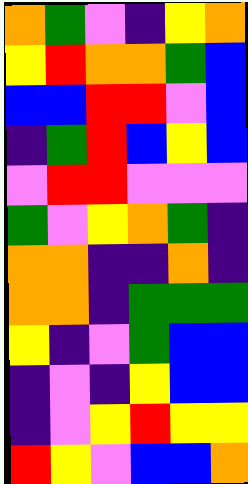[["orange", "green", "violet", "indigo", "yellow", "orange"], ["yellow", "red", "orange", "orange", "green", "blue"], ["blue", "blue", "red", "red", "violet", "blue"], ["indigo", "green", "red", "blue", "yellow", "blue"], ["violet", "red", "red", "violet", "violet", "violet"], ["green", "violet", "yellow", "orange", "green", "indigo"], ["orange", "orange", "indigo", "indigo", "orange", "indigo"], ["orange", "orange", "indigo", "green", "green", "green"], ["yellow", "indigo", "violet", "green", "blue", "blue"], ["indigo", "violet", "indigo", "yellow", "blue", "blue"], ["indigo", "violet", "yellow", "red", "yellow", "yellow"], ["red", "yellow", "violet", "blue", "blue", "orange"]]